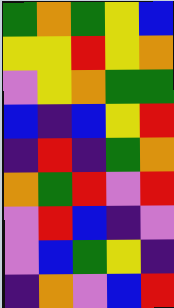[["green", "orange", "green", "yellow", "blue"], ["yellow", "yellow", "red", "yellow", "orange"], ["violet", "yellow", "orange", "green", "green"], ["blue", "indigo", "blue", "yellow", "red"], ["indigo", "red", "indigo", "green", "orange"], ["orange", "green", "red", "violet", "red"], ["violet", "red", "blue", "indigo", "violet"], ["violet", "blue", "green", "yellow", "indigo"], ["indigo", "orange", "violet", "blue", "red"]]